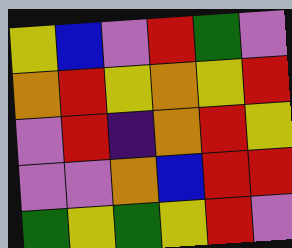[["yellow", "blue", "violet", "red", "green", "violet"], ["orange", "red", "yellow", "orange", "yellow", "red"], ["violet", "red", "indigo", "orange", "red", "yellow"], ["violet", "violet", "orange", "blue", "red", "red"], ["green", "yellow", "green", "yellow", "red", "violet"]]